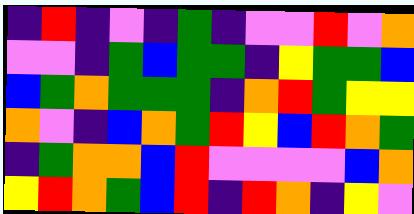[["indigo", "red", "indigo", "violet", "indigo", "green", "indigo", "violet", "violet", "red", "violet", "orange"], ["violet", "violet", "indigo", "green", "blue", "green", "green", "indigo", "yellow", "green", "green", "blue"], ["blue", "green", "orange", "green", "green", "green", "indigo", "orange", "red", "green", "yellow", "yellow"], ["orange", "violet", "indigo", "blue", "orange", "green", "red", "yellow", "blue", "red", "orange", "green"], ["indigo", "green", "orange", "orange", "blue", "red", "violet", "violet", "violet", "violet", "blue", "orange"], ["yellow", "red", "orange", "green", "blue", "red", "indigo", "red", "orange", "indigo", "yellow", "violet"]]